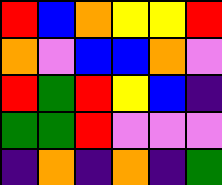[["red", "blue", "orange", "yellow", "yellow", "red"], ["orange", "violet", "blue", "blue", "orange", "violet"], ["red", "green", "red", "yellow", "blue", "indigo"], ["green", "green", "red", "violet", "violet", "violet"], ["indigo", "orange", "indigo", "orange", "indigo", "green"]]